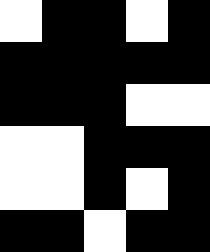[["white", "black", "black", "white", "black"], ["black", "black", "black", "black", "black"], ["black", "black", "black", "white", "white"], ["white", "white", "black", "black", "black"], ["white", "white", "black", "white", "black"], ["black", "black", "white", "black", "black"]]